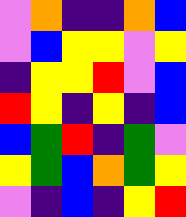[["violet", "orange", "indigo", "indigo", "orange", "blue"], ["violet", "blue", "yellow", "yellow", "violet", "yellow"], ["indigo", "yellow", "yellow", "red", "violet", "blue"], ["red", "yellow", "indigo", "yellow", "indigo", "blue"], ["blue", "green", "red", "indigo", "green", "violet"], ["yellow", "green", "blue", "orange", "green", "yellow"], ["violet", "indigo", "blue", "indigo", "yellow", "red"]]